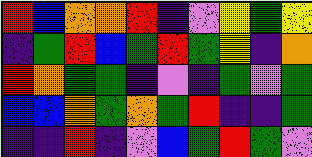[["red", "blue", "orange", "orange", "red", "indigo", "violet", "yellow", "green", "yellow"], ["indigo", "green", "red", "blue", "green", "red", "green", "yellow", "indigo", "orange"], ["red", "orange", "green", "green", "indigo", "violet", "indigo", "green", "violet", "green"], ["blue", "blue", "orange", "green", "orange", "green", "red", "indigo", "indigo", "green"], ["indigo", "indigo", "red", "indigo", "violet", "blue", "green", "red", "green", "violet"]]